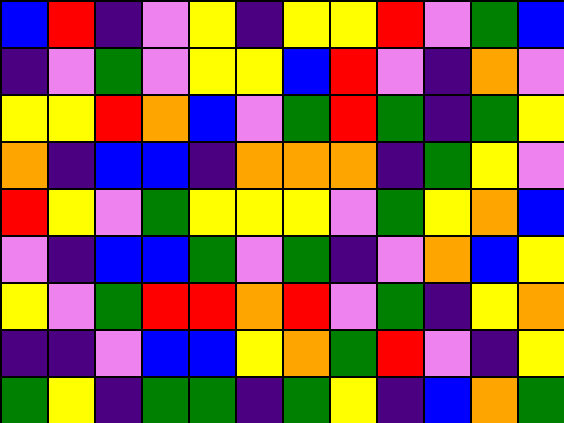[["blue", "red", "indigo", "violet", "yellow", "indigo", "yellow", "yellow", "red", "violet", "green", "blue"], ["indigo", "violet", "green", "violet", "yellow", "yellow", "blue", "red", "violet", "indigo", "orange", "violet"], ["yellow", "yellow", "red", "orange", "blue", "violet", "green", "red", "green", "indigo", "green", "yellow"], ["orange", "indigo", "blue", "blue", "indigo", "orange", "orange", "orange", "indigo", "green", "yellow", "violet"], ["red", "yellow", "violet", "green", "yellow", "yellow", "yellow", "violet", "green", "yellow", "orange", "blue"], ["violet", "indigo", "blue", "blue", "green", "violet", "green", "indigo", "violet", "orange", "blue", "yellow"], ["yellow", "violet", "green", "red", "red", "orange", "red", "violet", "green", "indigo", "yellow", "orange"], ["indigo", "indigo", "violet", "blue", "blue", "yellow", "orange", "green", "red", "violet", "indigo", "yellow"], ["green", "yellow", "indigo", "green", "green", "indigo", "green", "yellow", "indigo", "blue", "orange", "green"]]